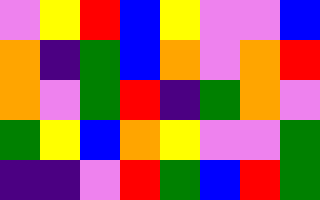[["violet", "yellow", "red", "blue", "yellow", "violet", "violet", "blue"], ["orange", "indigo", "green", "blue", "orange", "violet", "orange", "red"], ["orange", "violet", "green", "red", "indigo", "green", "orange", "violet"], ["green", "yellow", "blue", "orange", "yellow", "violet", "violet", "green"], ["indigo", "indigo", "violet", "red", "green", "blue", "red", "green"]]